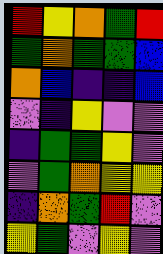[["red", "yellow", "orange", "green", "red"], ["green", "orange", "green", "green", "blue"], ["orange", "blue", "indigo", "indigo", "blue"], ["violet", "indigo", "yellow", "violet", "violet"], ["indigo", "green", "green", "yellow", "violet"], ["violet", "green", "orange", "yellow", "yellow"], ["indigo", "orange", "green", "red", "violet"], ["yellow", "green", "violet", "yellow", "violet"]]